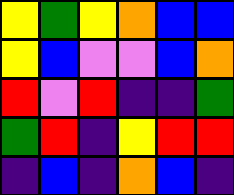[["yellow", "green", "yellow", "orange", "blue", "blue"], ["yellow", "blue", "violet", "violet", "blue", "orange"], ["red", "violet", "red", "indigo", "indigo", "green"], ["green", "red", "indigo", "yellow", "red", "red"], ["indigo", "blue", "indigo", "orange", "blue", "indigo"]]